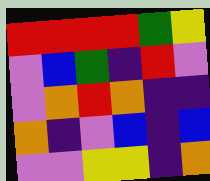[["red", "red", "red", "red", "green", "yellow"], ["violet", "blue", "green", "indigo", "red", "violet"], ["violet", "orange", "red", "orange", "indigo", "indigo"], ["orange", "indigo", "violet", "blue", "indigo", "blue"], ["violet", "violet", "yellow", "yellow", "indigo", "orange"]]